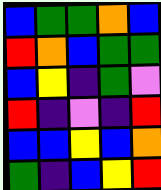[["blue", "green", "green", "orange", "blue"], ["red", "orange", "blue", "green", "green"], ["blue", "yellow", "indigo", "green", "violet"], ["red", "indigo", "violet", "indigo", "red"], ["blue", "blue", "yellow", "blue", "orange"], ["green", "indigo", "blue", "yellow", "red"]]